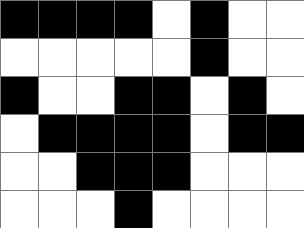[["black", "black", "black", "black", "white", "black", "white", "white"], ["white", "white", "white", "white", "white", "black", "white", "white"], ["black", "white", "white", "black", "black", "white", "black", "white"], ["white", "black", "black", "black", "black", "white", "black", "black"], ["white", "white", "black", "black", "black", "white", "white", "white"], ["white", "white", "white", "black", "white", "white", "white", "white"]]